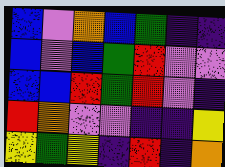[["blue", "violet", "orange", "blue", "green", "indigo", "indigo"], ["blue", "violet", "blue", "green", "red", "violet", "violet"], ["blue", "blue", "red", "green", "red", "violet", "indigo"], ["red", "orange", "violet", "violet", "indigo", "indigo", "yellow"], ["yellow", "green", "yellow", "indigo", "red", "indigo", "orange"]]